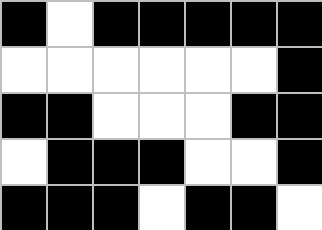[["black", "white", "black", "black", "black", "black", "black"], ["white", "white", "white", "white", "white", "white", "black"], ["black", "black", "white", "white", "white", "black", "black"], ["white", "black", "black", "black", "white", "white", "black"], ["black", "black", "black", "white", "black", "black", "white"]]